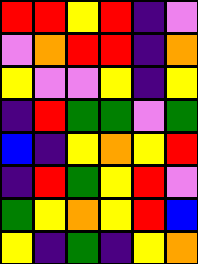[["red", "red", "yellow", "red", "indigo", "violet"], ["violet", "orange", "red", "red", "indigo", "orange"], ["yellow", "violet", "violet", "yellow", "indigo", "yellow"], ["indigo", "red", "green", "green", "violet", "green"], ["blue", "indigo", "yellow", "orange", "yellow", "red"], ["indigo", "red", "green", "yellow", "red", "violet"], ["green", "yellow", "orange", "yellow", "red", "blue"], ["yellow", "indigo", "green", "indigo", "yellow", "orange"]]